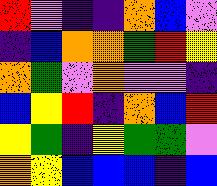[["red", "violet", "indigo", "indigo", "orange", "blue", "violet"], ["indigo", "blue", "orange", "orange", "green", "red", "yellow"], ["orange", "green", "violet", "orange", "violet", "violet", "indigo"], ["blue", "yellow", "red", "indigo", "orange", "blue", "red"], ["yellow", "green", "indigo", "yellow", "green", "green", "violet"], ["orange", "yellow", "blue", "blue", "blue", "indigo", "blue"]]